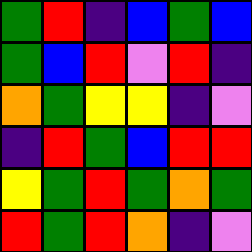[["green", "red", "indigo", "blue", "green", "blue"], ["green", "blue", "red", "violet", "red", "indigo"], ["orange", "green", "yellow", "yellow", "indigo", "violet"], ["indigo", "red", "green", "blue", "red", "red"], ["yellow", "green", "red", "green", "orange", "green"], ["red", "green", "red", "orange", "indigo", "violet"]]